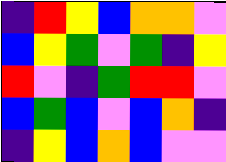[["indigo", "red", "yellow", "blue", "orange", "orange", "violet"], ["blue", "yellow", "green", "violet", "green", "indigo", "yellow"], ["red", "violet", "indigo", "green", "red", "red", "violet"], ["blue", "green", "blue", "violet", "blue", "orange", "indigo"], ["indigo", "yellow", "blue", "orange", "blue", "violet", "violet"]]